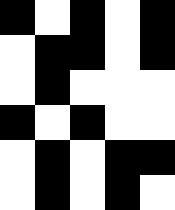[["black", "white", "black", "white", "black"], ["white", "black", "black", "white", "black"], ["white", "black", "white", "white", "white"], ["black", "white", "black", "white", "white"], ["white", "black", "white", "black", "black"], ["white", "black", "white", "black", "white"]]